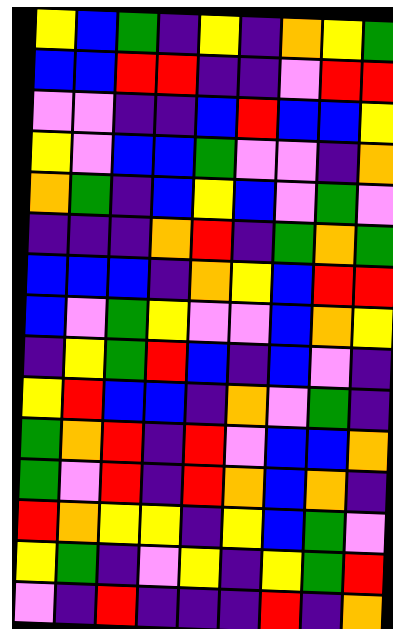[["yellow", "blue", "green", "indigo", "yellow", "indigo", "orange", "yellow", "green"], ["blue", "blue", "red", "red", "indigo", "indigo", "violet", "red", "red"], ["violet", "violet", "indigo", "indigo", "blue", "red", "blue", "blue", "yellow"], ["yellow", "violet", "blue", "blue", "green", "violet", "violet", "indigo", "orange"], ["orange", "green", "indigo", "blue", "yellow", "blue", "violet", "green", "violet"], ["indigo", "indigo", "indigo", "orange", "red", "indigo", "green", "orange", "green"], ["blue", "blue", "blue", "indigo", "orange", "yellow", "blue", "red", "red"], ["blue", "violet", "green", "yellow", "violet", "violet", "blue", "orange", "yellow"], ["indigo", "yellow", "green", "red", "blue", "indigo", "blue", "violet", "indigo"], ["yellow", "red", "blue", "blue", "indigo", "orange", "violet", "green", "indigo"], ["green", "orange", "red", "indigo", "red", "violet", "blue", "blue", "orange"], ["green", "violet", "red", "indigo", "red", "orange", "blue", "orange", "indigo"], ["red", "orange", "yellow", "yellow", "indigo", "yellow", "blue", "green", "violet"], ["yellow", "green", "indigo", "violet", "yellow", "indigo", "yellow", "green", "red"], ["violet", "indigo", "red", "indigo", "indigo", "indigo", "red", "indigo", "orange"]]